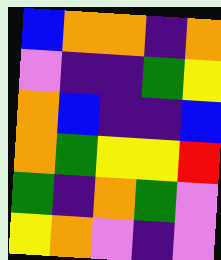[["blue", "orange", "orange", "indigo", "orange"], ["violet", "indigo", "indigo", "green", "yellow"], ["orange", "blue", "indigo", "indigo", "blue"], ["orange", "green", "yellow", "yellow", "red"], ["green", "indigo", "orange", "green", "violet"], ["yellow", "orange", "violet", "indigo", "violet"]]